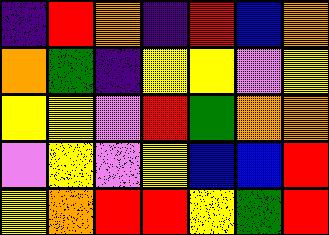[["indigo", "red", "orange", "indigo", "red", "blue", "orange"], ["orange", "green", "indigo", "yellow", "yellow", "violet", "yellow"], ["yellow", "yellow", "violet", "red", "green", "orange", "orange"], ["violet", "yellow", "violet", "yellow", "blue", "blue", "red"], ["yellow", "orange", "red", "red", "yellow", "green", "red"]]